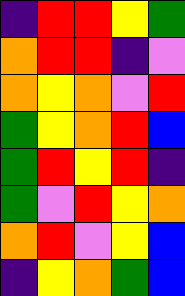[["indigo", "red", "red", "yellow", "green"], ["orange", "red", "red", "indigo", "violet"], ["orange", "yellow", "orange", "violet", "red"], ["green", "yellow", "orange", "red", "blue"], ["green", "red", "yellow", "red", "indigo"], ["green", "violet", "red", "yellow", "orange"], ["orange", "red", "violet", "yellow", "blue"], ["indigo", "yellow", "orange", "green", "blue"]]